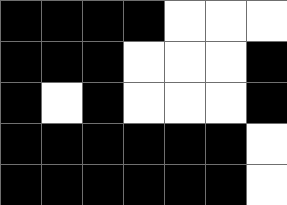[["black", "black", "black", "black", "white", "white", "white"], ["black", "black", "black", "white", "white", "white", "black"], ["black", "white", "black", "white", "white", "white", "black"], ["black", "black", "black", "black", "black", "black", "white"], ["black", "black", "black", "black", "black", "black", "white"]]